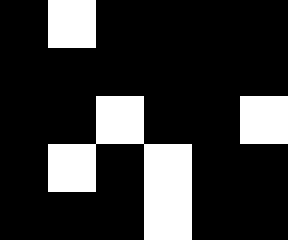[["black", "white", "black", "black", "black", "black"], ["black", "black", "black", "black", "black", "black"], ["black", "black", "white", "black", "black", "white"], ["black", "white", "black", "white", "black", "black"], ["black", "black", "black", "white", "black", "black"]]